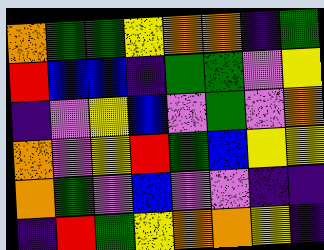[["orange", "green", "green", "yellow", "orange", "orange", "indigo", "green"], ["red", "blue", "blue", "indigo", "green", "green", "violet", "yellow"], ["indigo", "violet", "yellow", "blue", "violet", "green", "violet", "orange"], ["orange", "violet", "yellow", "red", "green", "blue", "yellow", "yellow"], ["orange", "green", "violet", "blue", "violet", "violet", "indigo", "indigo"], ["indigo", "red", "green", "yellow", "orange", "orange", "yellow", "indigo"]]